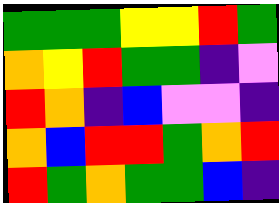[["green", "green", "green", "yellow", "yellow", "red", "green"], ["orange", "yellow", "red", "green", "green", "indigo", "violet"], ["red", "orange", "indigo", "blue", "violet", "violet", "indigo"], ["orange", "blue", "red", "red", "green", "orange", "red"], ["red", "green", "orange", "green", "green", "blue", "indigo"]]